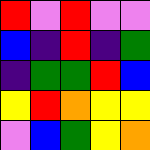[["red", "violet", "red", "violet", "violet"], ["blue", "indigo", "red", "indigo", "green"], ["indigo", "green", "green", "red", "blue"], ["yellow", "red", "orange", "yellow", "yellow"], ["violet", "blue", "green", "yellow", "orange"]]